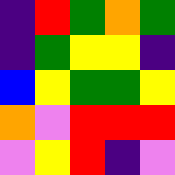[["indigo", "red", "green", "orange", "green"], ["indigo", "green", "yellow", "yellow", "indigo"], ["blue", "yellow", "green", "green", "yellow"], ["orange", "violet", "red", "red", "red"], ["violet", "yellow", "red", "indigo", "violet"]]